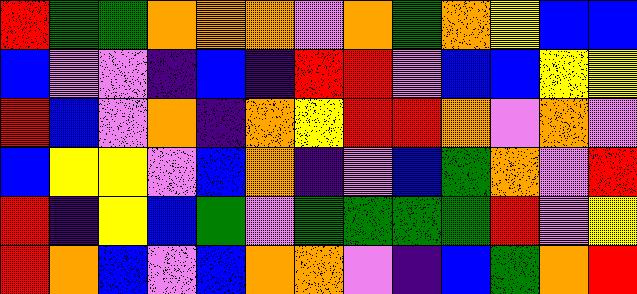[["red", "green", "green", "orange", "orange", "orange", "violet", "orange", "green", "orange", "yellow", "blue", "blue"], ["blue", "violet", "violet", "indigo", "blue", "indigo", "red", "red", "violet", "blue", "blue", "yellow", "yellow"], ["red", "blue", "violet", "orange", "indigo", "orange", "yellow", "red", "red", "orange", "violet", "orange", "violet"], ["blue", "yellow", "yellow", "violet", "blue", "orange", "indigo", "violet", "blue", "green", "orange", "violet", "red"], ["red", "indigo", "yellow", "blue", "green", "violet", "green", "green", "green", "green", "red", "violet", "yellow"], ["red", "orange", "blue", "violet", "blue", "orange", "orange", "violet", "indigo", "blue", "green", "orange", "red"]]